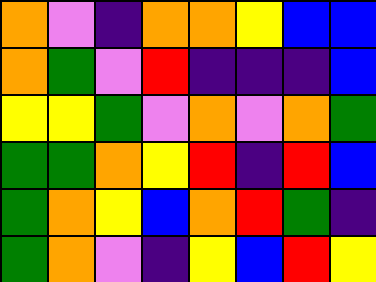[["orange", "violet", "indigo", "orange", "orange", "yellow", "blue", "blue"], ["orange", "green", "violet", "red", "indigo", "indigo", "indigo", "blue"], ["yellow", "yellow", "green", "violet", "orange", "violet", "orange", "green"], ["green", "green", "orange", "yellow", "red", "indigo", "red", "blue"], ["green", "orange", "yellow", "blue", "orange", "red", "green", "indigo"], ["green", "orange", "violet", "indigo", "yellow", "blue", "red", "yellow"]]